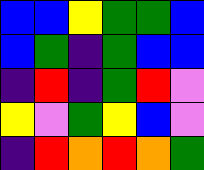[["blue", "blue", "yellow", "green", "green", "blue"], ["blue", "green", "indigo", "green", "blue", "blue"], ["indigo", "red", "indigo", "green", "red", "violet"], ["yellow", "violet", "green", "yellow", "blue", "violet"], ["indigo", "red", "orange", "red", "orange", "green"]]